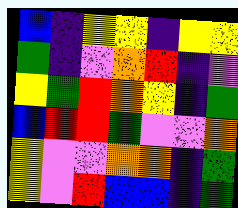[["blue", "indigo", "yellow", "yellow", "indigo", "yellow", "yellow"], ["green", "indigo", "violet", "orange", "red", "indigo", "violet"], ["yellow", "green", "red", "orange", "yellow", "indigo", "green"], ["blue", "red", "red", "green", "violet", "violet", "orange"], ["yellow", "violet", "violet", "orange", "orange", "indigo", "green"], ["yellow", "violet", "red", "blue", "blue", "indigo", "green"]]